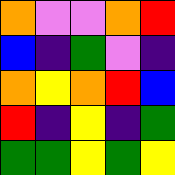[["orange", "violet", "violet", "orange", "red"], ["blue", "indigo", "green", "violet", "indigo"], ["orange", "yellow", "orange", "red", "blue"], ["red", "indigo", "yellow", "indigo", "green"], ["green", "green", "yellow", "green", "yellow"]]